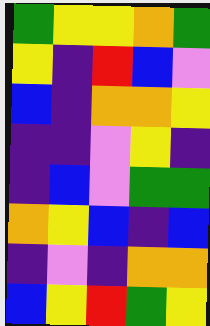[["green", "yellow", "yellow", "orange", "green"], ["yellow", "indigo", "red", "blue", "violet"], ["blue", "indigo", "orange", "orange", "yellow"], ["indigo", "indigo", "violet", "yellow", "indigo"], ["indigo", "blue", "violet", "green", "green"], ["orange", "yellow", "blue", "indigo", "blue"], ["indigo", "violet", "indigo", "orange", "orange"], ["blue", "yellow", "red", "green", "yellow"]]